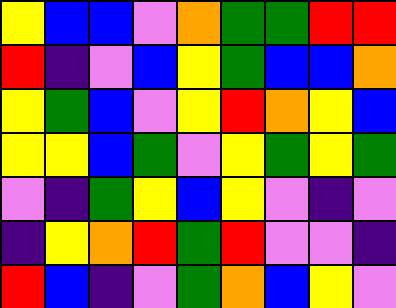[["yellow", "blue", "blue", "violet", "orange", "green", "green", "red", "red"], ["red", "indigo", "violet", "blue", "yellow", "green", "blue", "blue", "orange"], ["yellow", "green", "blue", "violet", "yellow", "red", "orange", "yellow", "blue"], ["yellow", "yellow", "blue", "green", "violet", "yellow", "green", "yellow", "green"], ["violet", "indigo", "green", "yellow", "blue", "yellow", "violet", "indigo", "violet"], ["indigo", "yellow", "orange", "red", "green", "red", "violet", "violet", "indigo"], ["red", "blue", "indigo", "violet", "green", "orange", "blue", "yellow", "violet"]]